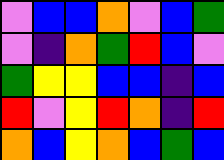[["violet", "blue", "blue", "orange", "violet", "blue", "green"], ["violet", "indigo", "orange", "green", "red", "blue", "violet"], ["green", "yellow", "yellow", "blue", "blue", "indigo", "blue"], ["red", "violet", "yellow", "red", "orange", "indigo", "red"], ["orange", "blue", "yellow", "orange", "blue", "green", "blue"]]